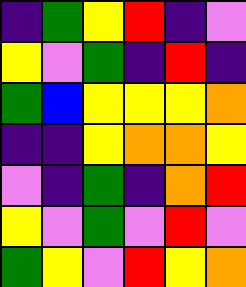[["indigo", "green", "yellow", "red", "indigo", "violet"], ["yellow", "violet", "green", "indigo", "red", "indigo"], ["green", "blue", "yellow", "yellow", "yellow", "orange"], ["indigo", "indigo", "yellow", "orange", "orange", "yellow"], ["violet", "indigo", "green", "indigo", "orange", "red"], ["yellow", "violet", "green", "violet", "red", "violet"], ["green", "yellow", "violet", "red", "yellow", "orange"]]